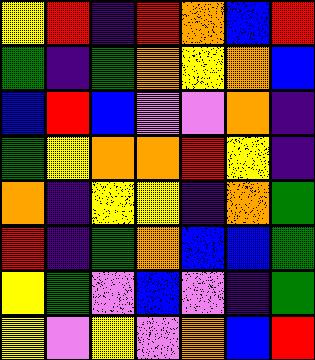[["yellow", "red", "indigo", "red", "orange", "blue", "red"], ["green", "indigo", "green", "orange", "yellow", "orange", "blue"], ["blue", "red", "blue", "violet", "violet", "orange", "indigo"], ["green", "yellow", "orange", "orange", "red", "yellow", "indigo"], ["orange", "indigo", "yellow", "yellow", "indigo", "orange", "green"], ["red", "indigo", "green", "orange", "blue", "blue", "green"], ["yellow", "green", "violet", "blue", "violet", "indigo", "green"], ["yellow", "violet", "yellow", "violet", "orange", "blue", "red"]]